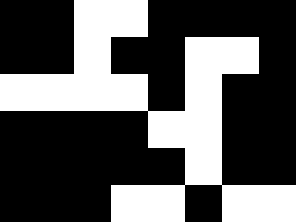[["black", "black", "white", "white", "black", "black", "black", "black"], ["black", "black", "white", "black", "black", "white", "white", "black"], ["white", "white", "white", "white", "black", "white", "black", "black"], ["black", "black", "black", "black", "white", "white", "black", "black"], ["black", "black", "black", "black", "black", "white", "black", "black"], ["black", "black", "black", "white", "white", "black", "white", "white"]]